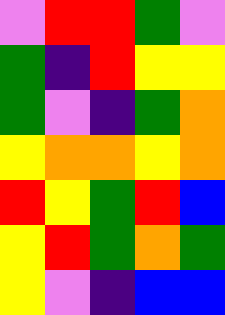[["violet", "red", "red", "green", "violet"], ["green", "indigo", "red", "yellow", "yellow"], ["green", "violet", "indigo", "green", "orange"], ["yellow", "orange", "orange", "yellow", "orange"], ["red", "yellow", "green", "red", "blue"], ["yellow", "red", "green", "orange", "green"], ["yellow", "violet", "indigo", "blue", "blue"]]